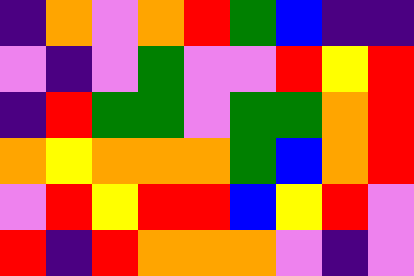[["indigo", "orange", "violet", "orange", "red", "green", "blue", "indigo", "indigo"], ["violet", "indigo", "violet", "green", "violet", "violet", "red", "yellow", "red"], ["indigo", "red", "green", "green", "violet", "green", "green", "orange", "red"], ["orange", "yellow", "orange", "orange", "orange", "green", "blue", "orange", "red"], ["violet", "red", "yellow", "red", "red", "blue", "yellow", "red", "violet"], ["red", "indigo", "red", "orange", "orange", "orange", "violet", "indigo", "violet"]]